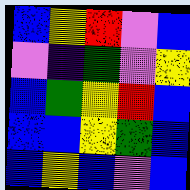[["blue", "yellow", "red", "violet", "blue"], ["violet", "indigo", "green", "violet", "yellow"], ["blue", "green", "yellow", "red", "blue"], ["blue", "blue", "yellow", "green", "blue"], ["blue", "yellow", "blue", "violet", "blue"]]